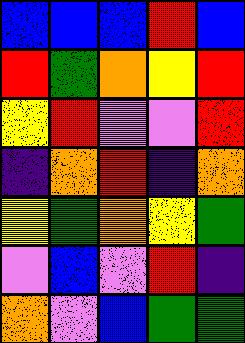[["blue", "blue", "blue", "red", "blue"], ["red", "green", "orange", "yellow", "red"], ["yellow", "red", "violet", "violet", "red"], ["indigo", "orange", "red", "indigo", "orange"], ["yellow", "green", "orange", "yellow", "green"], ["violet", "blue", "violet", "red", "indigo"], ["orange", "violet", "blue", "green", "green"]]